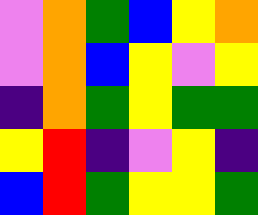[["violet", "orange", "green", "blue", "yellow", "orange"], ["violet", "orange", "blue", "yellow", "violet", "yellow"], ["indigo", "orange", "green", "yellow", "green", "green"], ["yellow", "red", "indigo", "violet", "yellow", "indigo"], ["blue", "red", "green", "yellow", "yellow", "green"]]